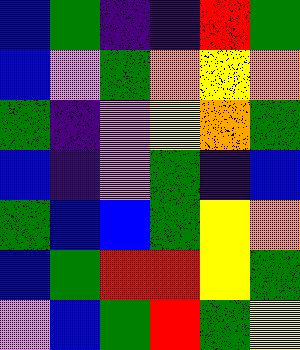[["blue", "green", "indigo", "indigo", "red", "green"], ["blue", "violet", "green", "orange", "yellow", "orange"], ["green", "indigo", "violet", "yellow", "orange", "green"], ["blue", "indigo", "violet", "green", "indigo", "blue"], ["green", "blue", "blue", "green", "yellow", "orange"], ["blue", "green", "red", "red", "yellow", "green"], ["violet", "blue", "green", "red", "green", "yellow"]]